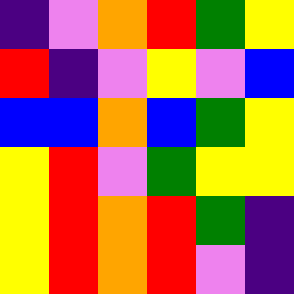[["indigo", "violet", "orange", "red", "green", "yellow"], ["red", "indigo", "violet", "yellow", "violet", "blue"], ["blue", "blue", "orange", "blue", "green", "yellow"], ["yellow", "red", "violet", "green", "yellow", "yellow"], ["yellow", "red", "orange", "red", "green", "indigo"], ["yellow", "red", "orange", "red", "violet", "indigo"]]